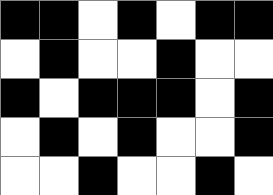[["black", "black", "white", "black", "white", "black", "black"], ["white", "black", "white", "white", "black", "white", "white"], ["black", "white", "black", "black", "black", "white", "black"], ["white", "black", "white", "black", "white", "white", "black"], ["white", "white", "black", "white", "white", "black", "white"]]